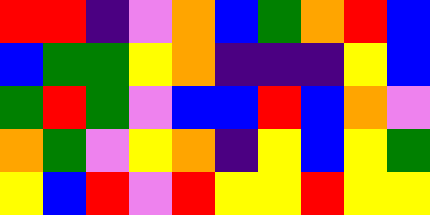[["red", "red", "indigo", "violet", "orange", "blue", "green", "orange", "red", "blue"], ["blue", "green", "green", "yellow", "orange", "indigo", "indigo", "indigo", "yellow", "blue"], ["green", "red", "green", "violet", "blue", "blue", "red", "blue", "orange", "violet"], ["orange", "green", "violet", "yellow", "orange", "indigo", "yellow", "blue", "yellow", "green"], ["yellow", "blue", "red", "violet", "red", "yellow", "yellow", "red", "yellow", "yellow"]]